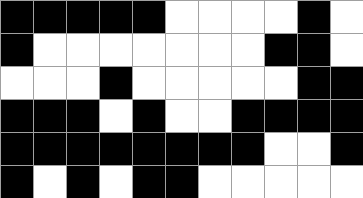[["black", "black", "black", "black", "black", "white", "white", "white", "white", "black", "white"], ["black", "white", "white", "white", "white", "white", "white", "white", "black", "black", "white"], ["white", "white", "white", "black", "white", "white", "white", "white", "white", "black", "black"], ["black", "black", "black", "white", "black", "white", "white", "black", "black", "black", "black"], ["black", "black", "black", "black", "black", "black", "black", "black", "white", "white", "black"], ["black", "white", "black", "white", "black", "black", "white", "white", "white", "white", "white"]]